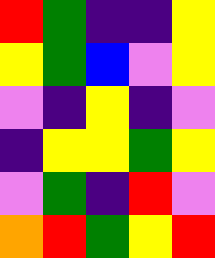[["red", "green", "indigo", "indigo", "yellow"], ["yellow", "green", "blue", "violet", "yellow"], ["violet", "indigo", "yellow", "indigo", "violet"], ["indigo", "yellow", "yellow", "green", "yellow"], ["violet", "green", "indigo", "red", "violet"], ["orange", "red", "green", "yellow", "red"]]